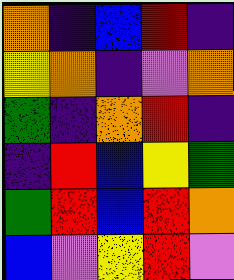[["orange", "indigo", "blue", "red", "indigo"], ["yellow", "orange", "indigo", "violet", "orange"], ["green", "indigo", "orange", "red", "indigo"], ["indigo", "red", "blue", "yellow", "green"], ["green", "red", "blue", "red", "orange"], ["blue", "violet", "yellow", "red", "violet"]]